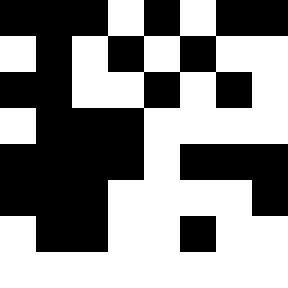[["black", "black", "black", "white", "black", "white", "black", "black"], ["white", "black", "white", "black", "white", "black", "white", "white"], ["black", "black", "white", "white", "black", "white", "black", "white"], ["white", "black", "black", "black", "white", "white", "white", "white"], ["black", "black", "black", "black", "white", "black", "black", "black"], ["black", "black", "black", "white", "white", "white", "white", "black"], ["white", "black", "black", "white", "white", "black", "white", "white"], ["white", "white", "white", "white", "white", "white", "white", "white"]]